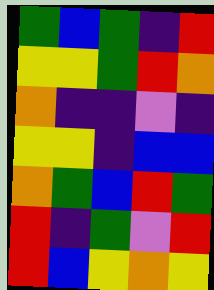[["green", "blue", "green", "indigo", "red"], ["yellow", "yellow", "green", "red", "orange"], ["orange", "indigo", "indigo", "violet", "indigo"], ["yellow", "yellow", "indigo", "blue", "blue"], ["orange", "green", "blue", "red", "green"], ["red", "indigo", "green", "violet", "red"], ["red", "blue", "yellow", "orange", "yellow"]]